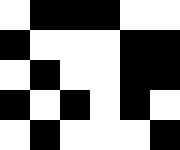[["white", "black", "black", "black", "white", "white"], ["black", "white", "white", "white", "black", "black"], ["white", "black", "white", "white", "black", "black"], ["black", "white", "black", "white", "black", "white"], ["white", "black", "white", "white", "white", "black"]]